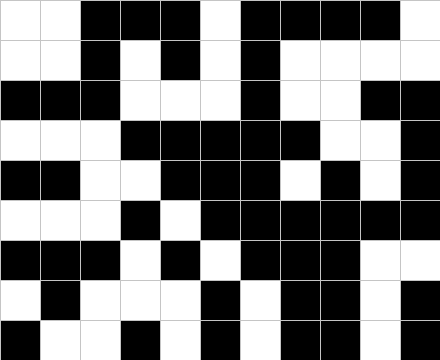[["white", "white", "black", "black", "black", "white", "black", "black", "black", "black", "white"], ["white", "white", "black", "white", "black", "white", "black", "white", "white", "white", "white"], ["black", "black", "black", "white", "white", "white", "black", "white", "white", "black", "black"], ["white", "white", "white", "black", "black", "black", "black", "black", "white", "white", "black"], ["black", "black", "white", "white", "black", "black", "black", "white", "black", "white", "black"], ["white", "white", "white", "black", "white", "black", "black", "black", "black", "black", "black"], ["black", "black", "black", "white", "black", "white", "black", "black", "black", "white", "white"], ["white", "black", "white", "white", "white", "black", "white", "black", "black", "white", "black"], ["black", "white", "white", "black", "white", "black", "white", "black", "black", "white", "black"]]